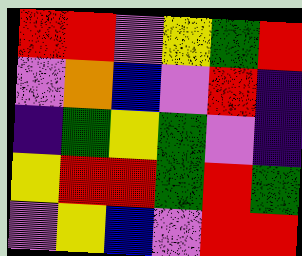[["red", "red", "violet", "yellow", "green", "red"], ["violet", "orange", "blue", "violet", "red", "indigo"], ["indigo", "green", "yellow", "green", "violet", "indigo"], ["yellow", "red", "red", "green", "red", "green"], ["violet", "yellow", "blue", "violet", "red", "red"]]